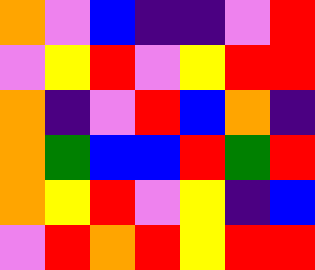[["orange", "violet", "blue", "indigo", "indigo", "violet", "red"], ["violet", "yellow", "red", "violet", "yellow", "red", "red"], ["orange", "indigo", "violet", "red", "blue", "orange", "indigo"], ["orange", "green", "blue", "blue", "red", "green", "red"], ["orange", "yellow", "red", "violet", "yellow", "indigo", "blue"], ["violet", "red", "orange", "red", "yellow", "red", "red"]]